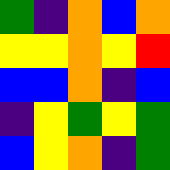[["green", "indigo", "orange", "blue", "orange"], ["yellow", "yellow", "orange", "yellow", "red"], ["blue", "blue", "orange", "indigo", "blue"], ["indigo", "yellow", "green", "yellow", "green"], ["blue", "yellow", "orange", "indigo", "green"]]